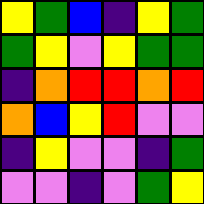[["yellow", "green", "blue", "indigo", "yellow", "green"], ["green", "yellow", "violet", "yellow", "green", "green"], ["indigo", "orange", "red", "red", "orange", "red"], ["orange", "blue", "yellow", "red", "violet", "violet"], ["indigo", "yellow", "violet", "violet", "indigo", "green"], ["violet", "violet", "indigo", "violet", "green", "yellow"]]